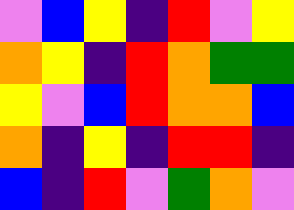[["violet", "blue", "yellow", "indigo", "red", "violet", "yellow"], ["orange", "yellow", "indigo", "red", "orange", "green", "green"], ["yellow", "violet", "blue", "red", "orange", "orange", "blue"], ["orange", "indigo", "yellow", "indigo", "red", "red", "indigo"], ["blue", "indigo", "red", "violet", "green", "orange", "violet"]]